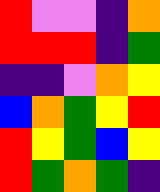[["red", "violet", "violet", "indigo", "orange"], ["red", "red", "red", "indigo", "green"], ["indigo", "indigo", "violet", "orange", "yellow"], ["blue", "orange", "green", "yellow", "red"], ["red", "yellow", "green", "blue", "yellow"], ["red", "green", "orange", "green", "indigo"]]